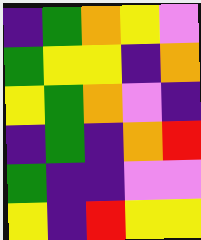[["indigo", "green", "orange", "yellow", "violet"], ["green", "yellow", "yellow", "indigo", "orange"], ["yellow", "green", "orange", "violet", "indigo"], ["indigo", "green", "indigo", "orange", "red"], ["green", "indigo", "indigo", "violet", "violet"], ["yellow", "indigo", "red", "yellow", "yellow"]]